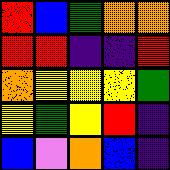[["red", "blue", "green", "orange", "orange"], ["red", "red", "indigo", "indigo", "red"], ["orange", "yellow", "yellow", "yellow", "green"], ["yellow", "green", "yellow", "red", "indigo"], ["blue", "violet", "orange", "blue", "indigo"]]